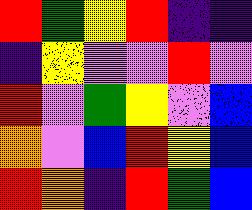[["red", "green", "yellow", "red", "indigo", "indigo"], ["indigo", "yellow", "violet", "violet", "red", "violet"], ["red", "violet", "green", "yellow", "violet", "blue"], ["orange", "violet", "blue", "red", "yellow", "blue"], ["red", "orange", "indigo", "red", "green", "blue"]]